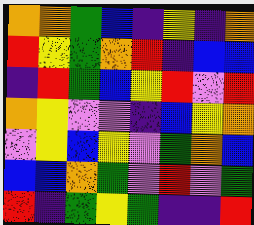[["orange", "orange", "green", "blue", "indigo", "yellow", "indigo", "orange"], ["red", "yellow", "green", "orange", "red", "indigo", "blue", "blue"], ["indigo", "red", "green", "blue", "yellow", "red", "violet", "red"], ["orange", "yellow", "violet", "violet", "indigo", "blue", "yellow", "orange"], ["violet", "yellow", "blue", "yellow", "violet", "green", "orange", "blue"], ["blue", "blue", "orange", "green", "violet", "red", "violet", "green"], ["red", "indigo", "green", "yellow", "green", "indigo", "indigo", "red"]]